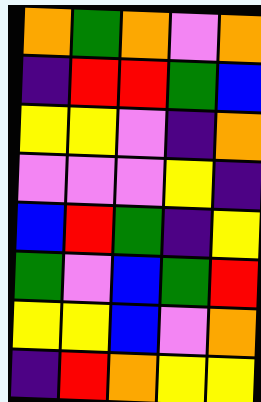[["orange", "green", "orange", "violet", "orange"], ["indigo", "red", "red", "green", "blue"], ["yellow", "yellow", "violet", "indigo", "orange"], ["violet", "violet", "violet", "yellow", "indigo"], ["blue", "red", "green", "indigo", "yellow"], ["green", "violet", "blue", "green", "red"], ["yellow", "yellow", "blue", "violet", "orange"], ["indigo", "red", "orange", "yellow", "yellow"]]